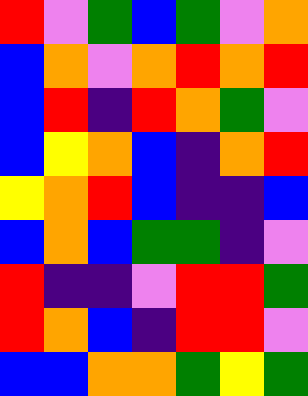[["red", "violet", "green", "blue", "green", "violet", "orange"], ["blue", "orange", "violet", "orange", "red", "orange", "red"], ["blue", "red", "indigo", "red", "orange", "green", "violet"], ["blue", "yellow", "orange", "blue", "indigo", "orange", "red"], ["yellow", "orange", "red", "blue", "indigo", "indigo", "blue"], ["blue", "orange", "blue", "green", "green", "indigo", "violet"], ["red", "indigo", "indigo", "violet", "red", "red", "green"], ["red", "orange", "blue", "indigo", "red", "red", "violet"], ["blue", "blue", "orange", "orange", "green", "yellow", "green"]]